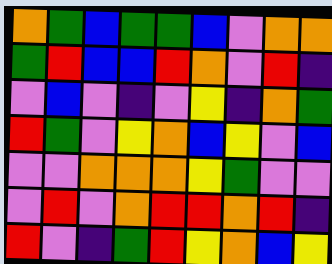[["orange", "green", "blue", "green", "green", "blue", "violet", "orange", "orange"], ["green", "red", "blue", "blue", "red", "orange", "violet", "red", "indigo"], ["violet", "blue", "violet", "indigo", "violet", "yellow", "indigo", "orange", "green"], ["red", "green", "violet", "yellow", "orange", "blue", "yellow", "violet", "blue"], ["violet", "violet", "orange", "orange", "orange", "yellow", "green", "violet", "violet"], ["violet", "red", "violet", "orange", "red", "red", "orange", "red", "indigo"], ["red", "violet", "indigo", "green", "red", "yellow", "orange", "blue", "yellow"]]